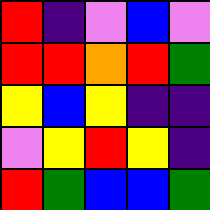[["red", "indigo", "violet", "blue", "violet"], ["red", "red", "orange", "red", "green"], ["yellow", "blue", "yellow", "indigo", "indigo"], ["violet", "yellow", "red", "yellow", "indigo"], ["red", "green", "blue", "blue", "green"]]